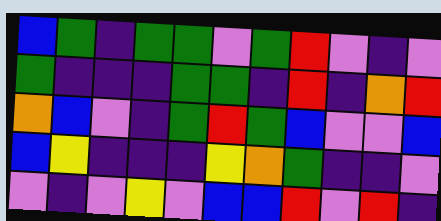[["blue", "green", "indigo", "green", "green", "violet", "green", "red", "violet", "indigo", "violet"], ["green", "indigo", "indigo", "indigo", "green", "green", "indigo", "red", "indigo", "orange", "red"], ["orange", "blue", "violet", "indigo", "green", "red", "green", "blue", "violet", "violet", "blue"], ["blue", "yellow", "indigo", "indigo", "indigo", "yellow", "orange", "green", "indigo", "indigo", "violet"], ["violet", "indigo", "violet", "yellow", "violet", "blue", "blue", "red", "violet", "red", "indigo"]]